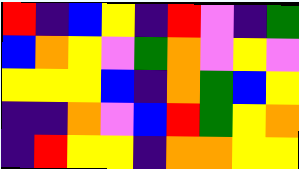[["red", "indigo", "blue", "yellow", "indigo", "red", "violet", "indigo", "green"], ["blue", "orange", "yellow", "violet", "green", "orange", "violet", "yellow", "violet"], ["yellow", "yellow", "yellow", "blue", "indigo", "orange", "green", "blue", "yellow"], ["indigo", "indigo", "orange", "violet", "blue", "red", "green", "yellow", "orange"], ["indigo", "red", "yellow", "yellow", "indigo", "orange", "orange", "yellow", "yellow"]]